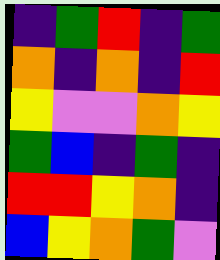[["indigo", "green", "red", "indigo", "green"], ["orange", "indigo", "orange", "indigo", "red"], ["yellow", "violet", "violet", "orange", "yellow"], ["green", "blue", "indigo", "green", "indigo"], ["red", "red", "yellow", "orange", "indigo"], ["blue", "yellow", "orange", "green", "violet"]]